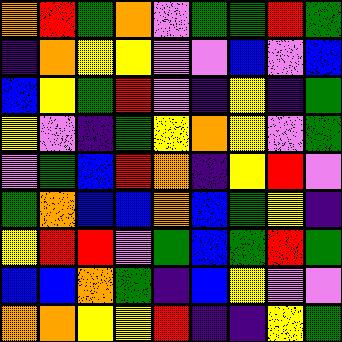[["orange", "red", "green", "orange", "violet", "green", "green", "red", "green"], ["indigo", "orange", "yellow", "yellow", "violet", "violet", "blue", "violet", "blue"], ["blue", "yellow", "green", "red", "violet", "indigo", "yellow", "indigo", "green"], ["yellow", "violet", "indigo", "green", "yellow", "orange", "yellow", "violet", "green"], ["violet", "green", "blue", "red", "orange", "indigo", "yellow", "red", "violet"], ["green", "orange", "blue", "blue", "orange", "blue", "green", "yellow", "indigo"], ["yellow", "red", "red", "violet", "green", "blue", "green", "red", "green"], ["blue", "blue", "orange", "green", "indigo", "blue", "yellow", "violet", "violet"], ["orange", "orange", "yellow", "yellow", "red", "indigo", "indigo", "yellow", "green"]]